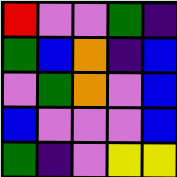[["red", "violet", "violet", "green", "indigo"], ["green", "blue", "orange", "indigo", "blue"], ["violet", "green", "orange", "violet", "blue"], ["blue", "violet", "violet", "violet", "blue"], ["green", "indigo", "violet", "yellow", "yellow"]]